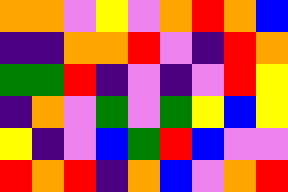[["orange", "orange", "violet", "yellow", "violet", "orange", "red", "orange", "blue"], ["indigo", "indigo", "orange", "orange", "red", "violet", "indigo", "red", "orange"], ["green", "green", "red", "indigo", "violet", "indigo", "violet", "red", "yellow"], ["indigo", "orange", "violet", "green", "violet", "green", "yellow", "blue", "yellow"], ["yellow", "indigo", "violet", "blue", "green", "red", "blue", "violet", "violet"], ["red", "orange", "red", "indigo", "orange", "blue", "violet", "orange", "red"]]